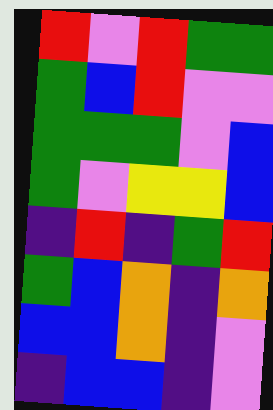[["red", "violet", "red", "green", "green"], ["green", "blue", "red", "violet", "violet"], ["green", "green", "green", "violet", "blue"], ["green", "violet", "yellow", "yellow", "blue"], ["indigo", "red", "indigo", "green", "red"], ["green", "blue", "orange", "indigo", "orange"], ["blue", "blue", "orange", "indigo", "violet"], ["indigo", "blue", "blue", "indigo", "violet"]]